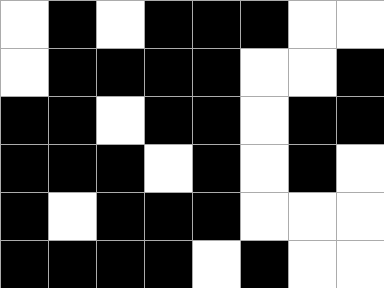[["white", "black", "white", "black", "black", "black", "white", "white"], ["white", "black", "black", "black", "black", "white", "white", "black"], ["black", "black", "white", "black", "black", "white", "black", "black"], ["black", "black", "black", "white", "black", "white", "black", "white"], ["black", "white", "black", "black", "black", "white", "white", "white"], ["black", "black", "black", "black", "white", "black", "white", "white"]]